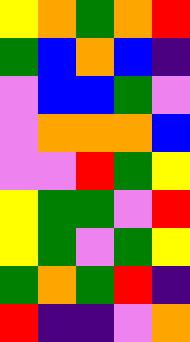[["yellow", "orange", "green", "orange", "red"], ["green", "blue", "orange", "blue", "indigo"], ["violet", "blue", "blue", "green", "violet"], ["violet", "orange", "orange", "orange", "blue"], ["violet", "violet", "red", "green", "yellow"], ["yellow", "green", "green", "violet", "red"], ["yellow", "green", "violet", "green", "yellow"], ["green", "orange", "green", "red", "indigo"], ["red", "indigo", "indigo", "violet", "orange"]]